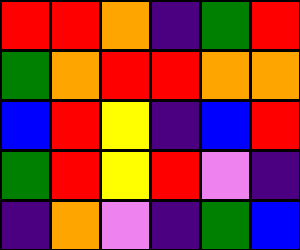[["red", "red", "orange", "indigo", "green", "red"], ["green", "orange", "red", "red", "orange", "orange"], ["blue", "red", "yellow", "indigo", "blue", "red"], ["green", "red", "yellow", "red", "violet", "indigo"], ["indigo", "orange", "violet", "indigo", "green", "blue"]]